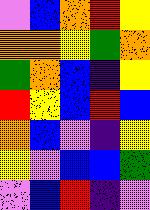[["violet", "blue", "orange", "red", "yellow"], ["orange", "orange", "yellow", "green", "orange"], ["green", "orange", "blue", "indigo", "yellow"], ["red", "yellow", "blue", "red", "blue"], ["orange", "blue", "violet", "indigo", "yellow"], ["yellow", "violet", "blue", "blue", "green"], ["violet", "blue", "red", "indigo", "violet"]]